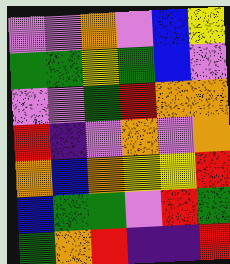[["violet", "violet", "orange", "violet", "blue", "yellow"], ["green", "green", "yellow", "green", "blue", "violet"], ["violet", "violet", "green", "red", "orange", "orange"], ["red", "indigo", "violet", "orange", "violet", "orange"], ["orange", "blue", "orange", "yellow", "yellow", "red"], ["blue", "green", "green", "violet", "red", "green"], ["green", "orange", "red", "indigo", "indigo", "red"]]